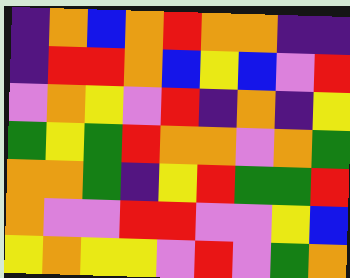[["indigo", "orange", "blue", "orange", "red", "orange", "orange", "indigo", "indigo"], ["indigo", "red", "red", "orange", "blue", "yellow", "blue", "violet", "red"], ["violet", "orange", "yellow", "violet", "red", "indigo", "orange", "indigo", "yellow"], ["green", "yellow", "green", "red", "orange", "orange", "violet", "orange", "green"], ["orange", "orange", "green", "indigo", "yellow", "red", "green", "green", "red"], ["orange", "violet", "violet", "red", "red", "violet", "violet", "yellow", "blue"], ["yellow", "orange", "yellow", "yellow", "violet", "red", "violet", "green", "orange"]]